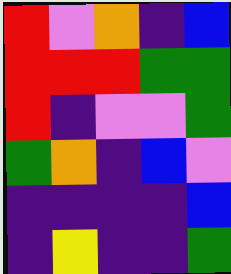[["red", "violet", "orange", "indigo", "blue"], ["red", "red", "red", "green", "green"], ["red", "indigo", "violet", "violet", "green"], ["green", "orange", "indigo", "blue", "violet"], ["indigo", "indigo", "indigo", "indigo", "blue"], ["indigo", "yellow", "indigo", "indigo", "green"]]